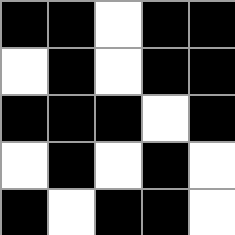[["black", "black", "white", "black", "black"], ["white", "black", "white", "black", "black"], ["black", "black", "black", "white", "black"], ["white", "black", "white", "black", "white"], ["black", "white", "black", "black", "white"]]